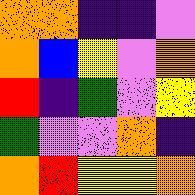[["orange", "orange", "indigo", "indigo", "violet"], ["orange", "blue", "yellow", "violet", "orange"], ["red", "indigo", "green", "violet", "yellow"], ["green", "violet", "violet", "orange", "indigo"], ["orange", "red", "yellow", "yellow", "orange"]]